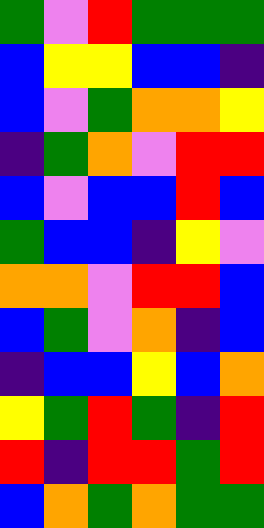[["green", "violet", "red", "green", "green", "green"], ["blue", "yellow", "yellow", "blue", "blue", "indigo"], ["blue", "violet", "green", "orange", "orange", "yellow"], ["indigo", "green", "orange", "violet", "red", "red"], ["blue", "violet", "blue", "blue", "red", "blue"], ["green", "blue", "blue", "indigo", "yellow", "violet"], ["orange", "orange", "violet", "red", "red", "blue"], ["blue", "green", "violet", "orange", "indigo", "blue"], ["indigo", "blue", "blue", "yellow", "blue", "orange"], ["yellow", "green", "red", "green", "indigo", "red"], ["red", "indigo", "red", "red", "green", "red"], ["blue", "orange", "green", "orange", "green", "green"]]